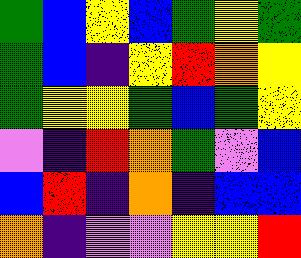[["green", "blue", "yellow", "blue", "green", "yellow", "green"], ["green", "blue", "indigo", "yellow", "red", "orange", "yellow"], ["green", "yellow", "yellow", "green", "blue", "green", "yellow"], ["violet", "indigo", "red", "orange", "green", "violet", "blue"], ["blue", "red", "indigo", "orange", "indigo", "blue", "blue"], ["orange", "indigo", "violet", "violet", "yellow", "yellow", "red"]]